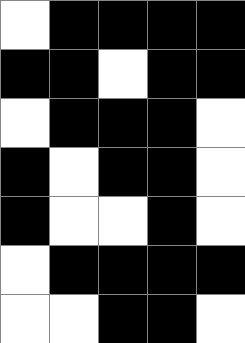[["white", "black", "black", "black", "black"], ["black", "black", "white", "black", "black"], ["white", "black", "black", "black", "white"], ["black", "white", "black", "black", "white"], ["black", "white", "white", "black", "white"], ["white", "black", "black", "black", "black"], ["white", "white", "black", "black", "white"]]